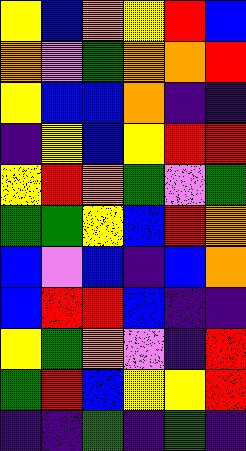[["yellow", "blue", "orange", "yellow", "red", "blue"], ["orange", "violet", "green", "orange", "orange", "red"], ["yellow", "blue", "blue", "orange", "indigo", "indigo"], ["indigo", "yellow", "blue", "yellow", "red", "red"], ["yellow", "red", "orange", "green", "violet", "green"], ["green", "green", "yellow", "blue", "red", "orange"], ["blue", "violet", "blue", "indigo", "blue", "orange"], ["blue", "red", "red", "blue", "indigo", "indigo"], ["yellow", "green", "orange", "violet", "indigo", "red"], ["green", "red", "blue", "yellow", "yellow", "red"], ["indigo", "indigo", "green", "indigo", "green", "indigo"]]